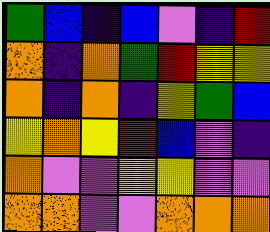[["green", "blue", "indigo", "blue", "violet", "indigo", "red"], ["orange", "indigo", "orange", "green", "red", "yellow", "yellow"], ["orange", "indigo", "orange", "indigo", "yellow", "green", "blue"], ["yellow", "orange", "yellow", "red", "blue", "violet", "indigo"], ["orange", "violet", "violet", "yellow", "yellow", "violet", "violet"], ["orange", "orange", "violet", "violet", "orange", "orange", "orange"]]